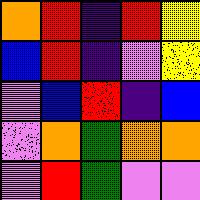[["orange", "red", "indigo", "red", "yellow"], ["blue", "red", "indigo", "violet", "yellow"], ["violet", "blue", "red", "indigo", "blue"], ["violet", "orange", "green", "orange", "orange"], ["violet", "red", "green", "violet", "violet"]]